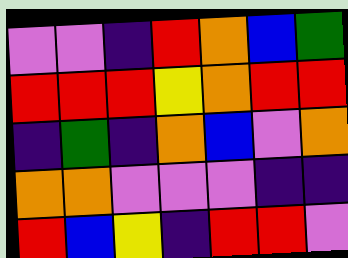[["violet", "violet", "indigo", "red", "orange", "blue", "green"], ["red", "red", "red", "yellow", "orange", "red", "red"], ["indigo", "green", "indigo", "orange", "blue", "violet", "orange"], ["orange", "orange", "violet", "violet", "violet", "indigo", "indigo"], ["red", "blue", "yellow", "indigo", "red", "red", "violet"]]